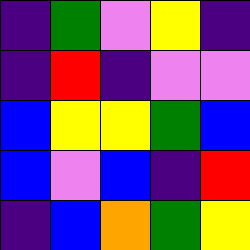[["indigo", "green", "violet", "yellow", "indigo"], ["indigo", "red", "indigo", "violet", "violet"], ["blue", "yellow", "yellow", "green", "blue"], ["blue", "violet", "blue", "indigo", "red"], ["indigo", "blue", "orange", "green", "yellow"]]